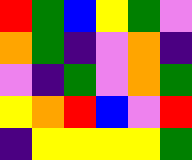[["red", "green", "blue", "yellow", "green", "violet"], ["orange", "green", "indigo", "violet", "orange", "indigo"], ["violet", "indigo", "green", "violet", "orange", "green"], ["yellow", "orange", "red", "blue", "violet", "red"], ["indigo", "yellow", "yellow", "yellow", "yellow", "green"]]